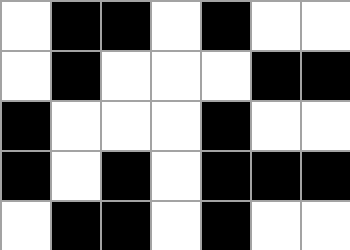[["white", "black", "black", "white", "black", "white", "white"], ["white", "black", "white", "white", "white", "black", "black"], ["black", "white", "white", "white", "black", "white", "white"], ["black", "white", "black", "white", "black", "black", "black"], ["white", "black", "black", "white", "black", "white", "white"]]